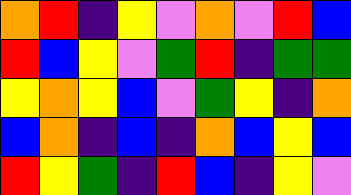[["orange", "red", "indigo", "yellow", "violet", "orange", "violet", "red", "blue"], ["red", "blue", "yellow", "violet", "green", "red", "indigo", "green", "green"], ["yellow", "orange", "yellow", "blue", "violet", "green", "yellow", "indigo", "orange"], ["blue", "orange", "indigo", "blue", "indigo", "orange", "blue", "yellow", "blue"], ["red", "yellow", "green", "indigo", "red", "blue", "indigo", "yellow", "violet"]]